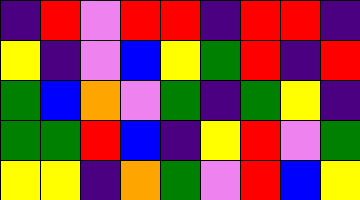[["indigo", "red", "violet", "red", "red", "indigo", "red", "red", "indigo"], ["yellow", "indigo", "violet", "blue", "yellow", "green", "red", "indigo", "red"], ["green", "blue", "orange", "violet", "green", "indigo", "green", "yellow", "indigo"], ["green", "green", "red", "blue", "indigo", "yellow", "red", "violet", "green"], ["yellow", "yellow", "indigo", "orange", "green", "violet", "red", "blue", "yellow"]]